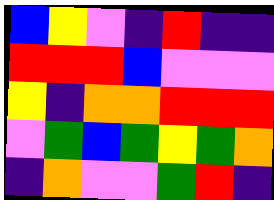[["blue", "yellow", "violet", "indigo", "red", "indigo", "indigo"], ["red", "red", "red", "blue", "violet", "violet", "violet"], ["yellow", "indigo", "orange", "orange", "red", "red", "red"], ["violet", "green", "blue", "green", "yellow", "green", "orange"], ["indigo", "orange", "violet", "violet", "green", "red", "indigo"]]